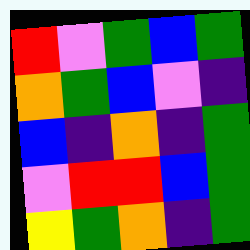[["red", "violet", "green", "blue", "green"], ["orange", "green", "blue", "violet", "indigo"], ["blue", "indigo", "orange", "indigo", "green"], ["violet", "red", "red", "blue", "green"], ["yellow", "green", "orange", "indigo", "green"]]